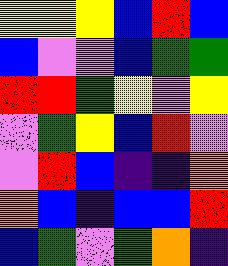[["yellow", "yellow", "yellow", "blue", "red", "blue"], ["blue", "violet", "violet", "blue", "green", "green"], ["red", "red", "green", "yellow", "violet", "yellow"], ["violet", "green", "yellow", "blue", "red", "violet"], ["violet", "red", "blue", "indigo", "indigo", "orange"], ["orange", "blue", "indigo", "blue", "blue", "red"], ["blue", "green", "violet", "green", "orange", "indigo"]]